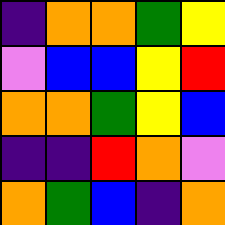[["indigo", "orange", "orange", "green", "yellow"], ["violet", "blue", "blue", "yellow", "red"], ["orange", "orange", "green", "yellow", "blue"], ["indigo", "indigo", "red", "orange", "violet"], ["orange", "green", "blue", "indigo", "orange"]]